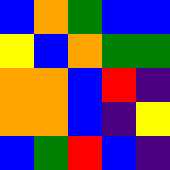[["blue", "orange", "green", "blue", "blue"], ["yellow", "blue", "orange", "green", "green"], ["orange", "orange", "blue", "red", "indigo"], ["orange", "orange", "blue", "indigo", "yellow"], ["blue", "green", "red", "blue", "indigo"]]